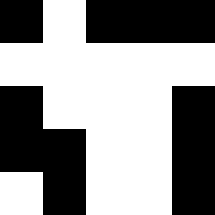[["black", "white", "black", "black", "black"], ["white", "white", "white", "white", "white"], ["black", "white", "white", "white", "black"], ["black", "black", "white", "white", "black"], ["white", "black", "white", "white", "black"]]